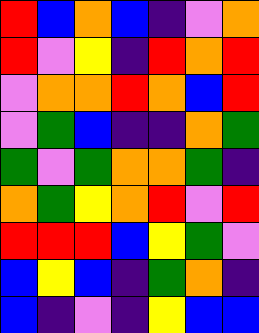[["red", "blue", "orange", "blue", "indigo", "violet", "orange"], ["red", "violet", "yellow", "indigo", "red", "orange", "red"], ["violet", "orange", "orange", "red", "orange", "blue", "red"], ["violet", "green", "blue", "indigo", "indigo", "orange", "green"], ["green", "violet", "green", "orange", "orange", "green", "indigo"], ["orange", "green", "yellow", "orange", "red", "violet", "red"], ["red", "red", "red", "blue", "yellow", "green", "violet"], ["blue", "yellow", "blue", "indigo", "green", "orange", "indigo"], ["blue", "indigo", "violet", "indigo", "yellow", "blue", "blue"]]